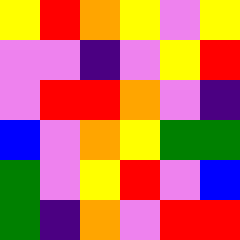[["yellow", "red", "orange", "yellow", "violet", "yellow"], ["violet", "violet", "indigo", "violet", "yellow", "red"], ["violet", "red", "red", "orange", "violet", "indigo"], ["blue", "violet", "orange", "yellow", "green", "green"], ["green", "violet", "yellow", "red", "violet", "blue"], ["green", "indigo", "orange", "violet", "red", "red"]]